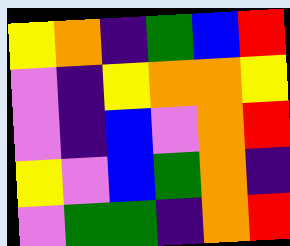[["yellow", "orange", "indigo", "green", "blue", "red"], ["violet", "indigo", "yellow", "orange", "orange", "yellow"], ["violet", "indigo", "blue", "violet", "orange", "red"], ["yellow", "violet", "blue", "green", "orange", "indigo"], ["violet", "green", "green", "indigo", "orange", "red"]]